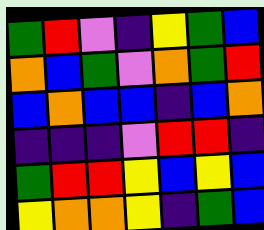[["green", "red", "violet", "indigo", "yellow", "green", "blue"], ["orange", "blue", "green", "violet", "orange", "green", "red"], ["blue", "orange", "blue", "blue", "indigo", "blue", "orange"], ["indigo", "indigo", "indigo", "violet", "red", "red", "indigo"], ["green", "red", "red", "yellow", "blue", "yellow", "blue"], ["yellow", "orange", "orange", "yellow", "indigo", "green", "blue"]]